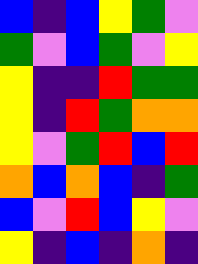[["blue", "indigo", "blue", "yellow", "green", "violet"], ["green", "violet", "blue", "green", "violet", "yellow"], ["yellow", "indigo", "indigo", "red", "green", "green"], ["yellow", "indigo", "red", "green", "orange", "orange"], ["yellow", "violet", "green", "red", "blue", "red"], ["orange", "blue", "orange", "blue", "indigo", "green"], ["blue", "violet", "red", "blue", "yellow", "violet"], ["yellow", "indigo", "blue", "indigo", "orange", "indigo"]]